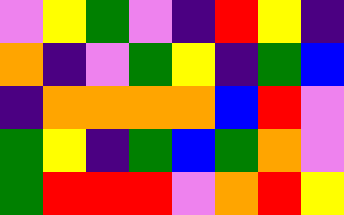[["violet", "yellow", "green", "violet", "indigo", "red", "yellow", "indigo"], ["orange", "indigo", "violet", "green", "yellow", "indigo", "green", "blue"], ["indigo", "orange", "orange", "orange", "orange", "blue", "red", "violet"], ["green", "yellow", "indigo", "green", "blue", "green", "orange", "violet"], ["green", "red", "red", "red", "violet", "orange", "red", "yellow"]]